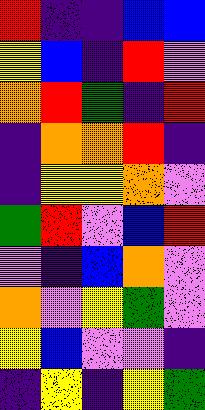[["red", "indigo", "indigo", "blue", "blue"], ["yellow", "blue", "indigo", "red", "violet"], ["orange", "red", "green", "indigo", "red"], ["indigo", "orange", "orange", "red", "indigo"], ["indigo", "yellow", "yellow", "orange", "violet"], ["green", "red", "violet", "blue", "red"], ["violet", "indigo", "blue", "orange", "violet"], ["orange", "violet", "yellow", "green", "violet"], ["yellow", "blue", "violet", "violet", "indigo"], ["indigo", "yellow", "indigo", "yellow", "green"]]